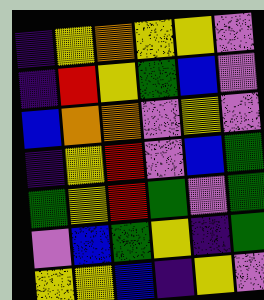[["indigo", "yellow", "orange", "yellow", "yellow", "violet"], ["indigo", "red", "yellow", "green", "blue", "violet"], ["blue", "orange", "orange", "violet", "yellow", "violet"], ["indigo", "yellow", "red", "violet", "blue", "green"], ["green", "yellow", "red", "green", "violet", "green"], ["violet", "blue", "green", "yellow", "indigo", "green"], ["yellow", "yellow", "blue", "indigo", "yellow", "violet"]]